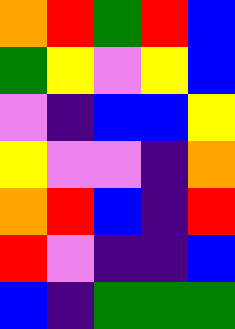[["orange", "red", "green", "red", "blue"], ["green", "yellow", "violet", "yellow", "blue"], ["violet", "indigo", "blue", "blue", "yellow"], ["yellow", "violet", "violet", "indigo", "orange"], ["orange", "red", "blue", "indigo", "red"], ["red", "violet", "indigo", "indigo", "blue"], ["blue", "indigo", "green", "green", "green"]]